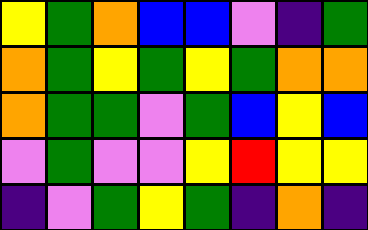[["yellow", "green", "orange", "blue", "blue", "violet", "indigo", "green"], ["orange", "green", "yellow", "green", "yellow", "green", "orange", "orange"], ["orange", "green", "green", "violet", "green", "blue", "yellow", "blue"], ["violet", "green", "violet", "violet", "yellow", "red", "yellow", "yellow"], ["indigo", "violet", "green", "yellow", "green", "indigo", "orange", "indigo"]]